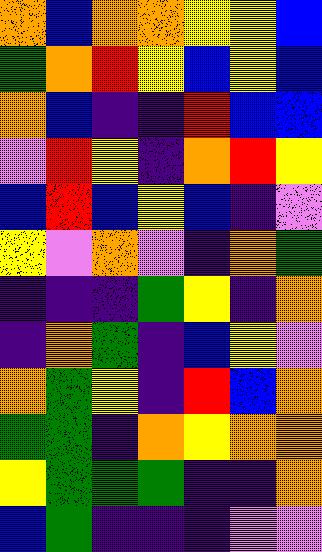[["orange", "blue", "orange", "orange", "yellow", "yellow", "blue"], ["green", "orange", "red", "yellow", "blue", "yellow", "blue"], ["orange", "blue", "indigo", "indigo", "red", "blue", "blue"], ["violet", "red", "yellow", "indigo", "orange", "red", "yellow"], ["blue", "red", "blue", "yellow", "blue", "indigo", "violet"], ["yellow", "violet", "orange", "violet", "indigo", "orange", "green"], ["indigo", "indigo", "indigo", "green", "yellow", "indigo", "orange"], ["indigo", "orange", "green", "indigo", "blue", "yellow", "violet"], ["orange", "green", "yellow", "indigo", "red", "blue", "orange"], ["green", "green", "indigo", "orange", "yellow", "orange", "orange"], ["yellow", "green", "green", "green", "indigo", "indigo", "orange"], ["blue", "green", "indigo", "indigo", "indigo", "violet", "violet"]]